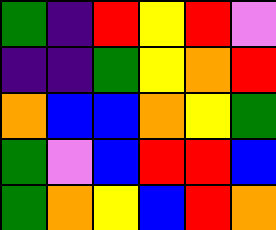[["green", "indigo", "red", "yellow", "red", "violet"], ["indigo", "indigo", "green", "yellow", "orange", "red"], ["orange", "blue", "blue", "orange", "yellow", "green"], ["green", "violet", "blue", "red", "red", "blue"], ["green", "orange", "yellow", "blue", "red", "orange"]]